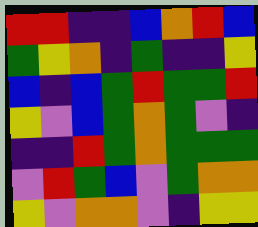[["red", "red", "indigo", "indigo", "blue", "orange", "red", "blue"], ["green", "yellow", "orange", "indigo", "green", "indigo", "indigo", "yellow"], ["blue", "indigo", "blue", "green", "red", "green", "green", "red"], ["yellow", "violet", "blue", "green", "orange", "green", "violet", "indigo"], ["indigo", "indigo", "red", "green", "orange", "green", "green", "green"], ["violet", "red", "green", "blue", "violet", "green", "orange", "orange"], ["yellow", "violet", "orange", "orange", "violet", "indigo", "yellow", "yellow"]]